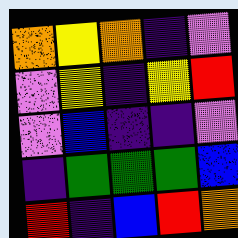[["orange", "yellow", "orange", "indigo", "violet"], ["violet", "yellow", "indigo", "yellow", "red"], ["violet", "blue", "indigo", "indigo", "violet"], ["indigo", "green", "green", "green", "blue"], ["red", "indigo", "blue", "red", "orange"]]